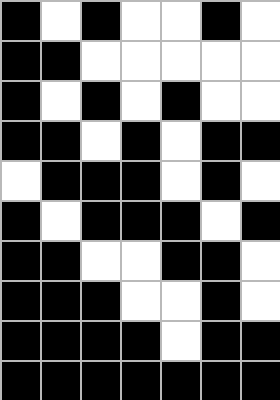[["black", "white", "black", "white", "white", "black", "white"], ["black", "black", "white", "white", "white", "white", "white"], ["black", "white", "black", "white", "black", "white", "white"], ["black", "black", "white", "black", "white", "black", "black"], ["white", "black", "black", "black", "white", "black", "white"], ["black", "white", "black", "black", "black", "white", "black"], ["black", "black", "white", "white", "black", "black", "white"], ["black", "black", "black", "white", "white", "black", "white"], ["black", "black", "black", "black", "white", "black", "black"], ["black", "black", "black", "black", "black", "black", "black"]]